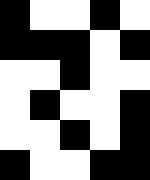[["black", "white", "white", "black", "white"], ["black", "black", "black", "white", "black"], ["white", "white", "black", "white", "white"], ["white", "black", "white", "white", "black"], ["white", "white", "black", "white", "black"], ["black", "white", "white", "black", "black"]]